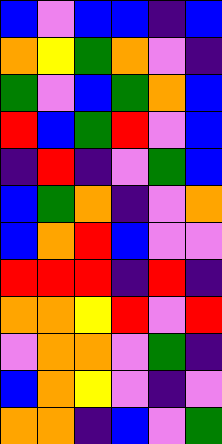[["blue", "violet", "blue", "blue", "indigo", "blue"], ["orange", "yellow", "green", "orange", "violet", "indigo"], ["green", "violet", "blue", "green", "orange", "blue"], ["red", "blue", "green", "red", "violet", "blue"], ["indigo", "red", "indigo", "violet", "green", "blue"], ["blue", "green", "orange", "indigo", "violet", "orange"], ["blue", "orange", "red", "blue", "violet", "violet"], ["red", "red", "red", "indigo", "red", "indigo"], ["orange", "orange", "yellow", "red", "violet", "red"], ["violet", "orange", "orange", "violet", "green", "indigo"], ["blue", "orange", "yellow", "violet", "indigo", "violet"], ["orange", "orange", "indigo", "blue", "violet", "green"]]